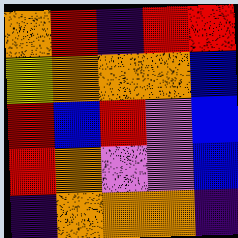[["orange", "red", "indigo", "red", "red"], ["yellow", "orange", "orange", "orange", "blue"], ["red", "blue", "red", "violet", "blue"], ["red", "orange", "violet", "violet", "blue"], ["indigo", "orange", "orange", "orange", "indigo"]]